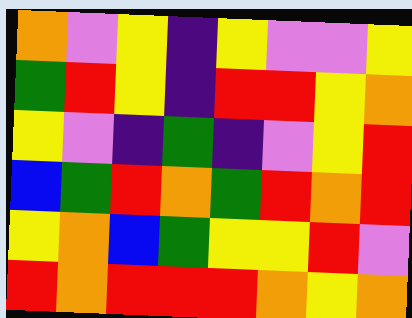[["orange", "violet", "yellow", "indigo", "yellow", "violet", "violet", "yellow"], ["green", "red", "yellow", "indigo", "red", "red", "yellow", "orange"], ["yellow", "violet", "indigo", "green", "indigo", "violet", "yellow", "red"], ["blue", "green", "red", "orange", "green", "red", "orange", "red"], ["yellow", "orange", "blue", "green", "yellow", "yellow", "red", "violet"], ["red", "orange", "red", "red", "red", "orange", "yellow", "orange"]]